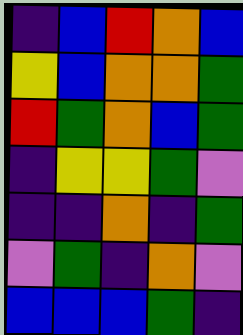[["indigo", "blue", "red", "orange", "blue"], ["yellow", "blue", "orange", "orange", "green"], ["red", "green", "orange", "blue", "green"], ["indigo", "yellow", "yellow", "green", "violet"], ["indigo", "indigo", "orange", "indigo", "green"], ["violet", "green", "indigo", "orange", "violet"], ["blue", "blue", "blue", "green", "indigo"]]